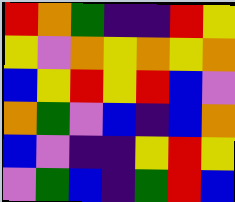[["red", "orange", "green", "indigo", "indigo", "red", "yellow"], ["yellow", "violet", "orange", "yellow", "orange", "yellow", "orange"], ["blue", "yellow", "red", "yellow", "red", "blue", "violet"], ["orange", "green", "violet", "blue", "indigo", "blue", "orange"], ["blue", "violet", "indigo", "indigo", "yellow", "red", "yellow"], ["violet", "green", "blue", "indigo", "green", "red", "blue"]]